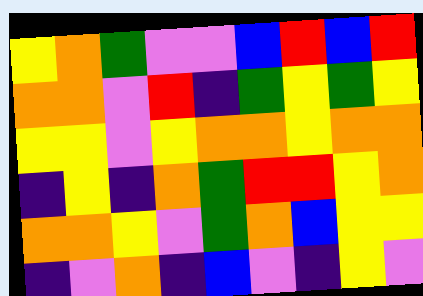[["yellow", "orange", "green", "violet", "violet", "blue", "red", "blue", "red"], ["orange", "orange", "violet", "red", "indigo", "green", "yellow", "green", "yellow"], ["yellow", "yellow", "violet", "yellow", "orange", "orange", "yellow", "orange", "orange"], ["indigo", "yellow", "indigo", "orange", "green", "red", "red", "yellow", "orange"], ["orange", "orange", "yellow", "violet", "green", "orange", "blue", "yellow", "yellow"], ["indigo", "violet", "orange", "indigo", "blue", "violet", "indigo", "yellow", "violet"]]